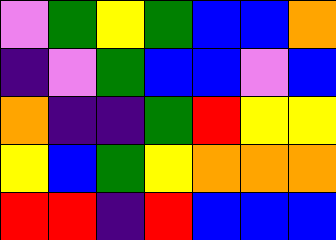[["violet", "green", "yellow", "green", "blue", "blue", "orange"], ["indigo", "violet", "green", "blue", "blue", "violet", "blue"], ["orange", "indigo", "indigo", "green", "red", "yellow", "yellow"], ["yellow", "blue", "green", "yellow", "orange", "orange", "orange"], ["red", "red", "indigo", "red", "blue", "blue", "blue"]]